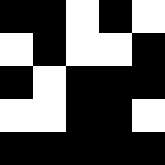[["black", "black", "white", "black", "white"], ["white", "black", "white", "white", "black"], ["black", "white", "black", "black", "black"], ["white", "white", "black", "black", "white"], ["black", "black", "black", "black", "black"]]